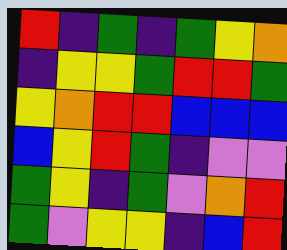[["red", "indigo", "green", "indigo", "green", "yellow", "orange"], ["indigo", "yellow", "yellow", "green", "red", "red", "green"], ["yellow", "orange", "red", "red", "blue", "blue", "blue"], ["blue", "yellow", "red", "green", "indigo", "violet", "violet"], ["green", "yellow", "indigo", "green", "violet", "orange", "red"], ["green", "violet", "yellow", "yellow", "indigo", "blue", "red"]]